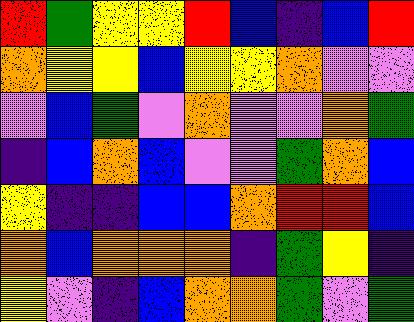[["red", "green", "yellow", "yellow", "red", "blue", "indigo", "blue", "red"], ["orange", "yellow", "yellow", "blue", "yellow", "yellow", "orange", "violet", "violet"], ["violet", "blue", "green", "violet", "orange", "violet", "violet", "orange", "green"], ["indigo", "blue", "orange", "blue", "violet", "violet", "green", "orange", "blue"], ["yellow", "indigo", "indigo", "blue", "blue", "orange", "red", "red", "blue"], ["orange", "blue", "orange", "orange", "orange", "indigo", "green", "yellow", "indigo"], ["yellow", "violet", "indigo", "blue", "orange", "orange", "green", "violet", "green"]]